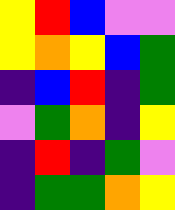[["yellow", "red", "blue", "violet", "violet"], ["yellow", "orange", "yellow", "blue", "green"], ["indigo", "blue", "red", "indigo", "green"], ["violet", "green", "orange", "indigo", "yellow"], ["indigo", "red", "indigo", "green", "violet"], ["indigo", "green", "green", "orange", "yellow"]]